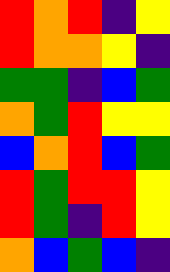[["red", "orange", "red", "indigo", "yellow"], ["red", "orange", "orange", "yellow", "indigo"], ["green", "green", "indigo", "blue", "green"], ["orange", "green", "red", "yellow", "yellow"], ["blue", "orange", "red", "blue", "green"], ["red", "green", "red", "red", "yellow"], ["red", "green", "indigo", "red", "yellow"], ["orange", "blue", "green", "blue", "indigo"]]